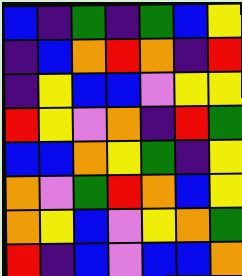[["blue", "indigo", "green", "indigo", "green", "blue", "yellow"], ["indigo", "blue", "orange", "red", "orange", "indigo", "red"], ["indigo", "yellow", "blue", "blue", "violet", "yellow", "yellow"], ["red", "yellow", "violet", "orange", "indigo", "red", "green"], ["blue", "blue", "orange", "yellow", "green", "indigo", "yellow"], ["orange", "violet", "green", "red", "orange", "blue", "yellow"], ["orange", "yellow", "blue", "violet", "yellow", "orange", "green"], ["red", "indigo", "blue", "violet", "blue", "blue", "orange"]]